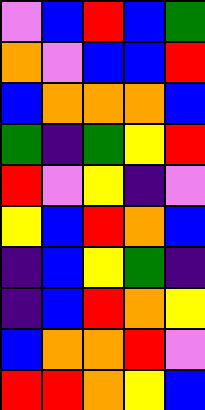[["violet", "blue", "red", "blue", "green"], ["orange", "violet", "blue", "blue", "red"], ["blue", "orange", "orange", "orange", "blue"], ["green", "indigo", "green", "yellow", "red"], ["red", "violet", "yellow", "indigo", "violet"], ["yellow", "blue", "red", "orange", "blue"], ["indigo", "blue", "yellow", "green", "indigo"], ["indigo", "blue", "red", "orange", "yellow"], ["blue", "orange", "orange", "red", "violet"], ["red", "red", "orange", "yellow", "blue"]]